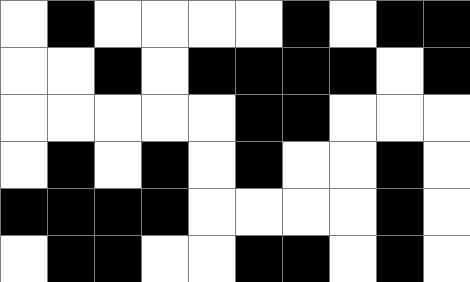[["white", "black", "white", "white", "white", "white", "black", "white", "black", "black"], ["white", "white", "black", "white", "black", "black", "black", "black", "white", "black"], ["white", "white", "white", "white", "white", "black", "black", "white", "white", "white"], ["white", "black", "white", "black", "white", "black", "white", "white", "black", "white"], ["black", "black", "black", "black", "white", "white", "white", "white", "black", "white"], ["white", "black", "black", "white", "white", "black", "black", "white", "black", "white"]]